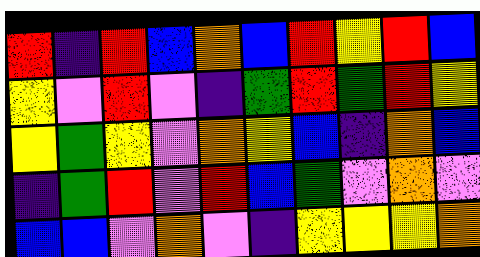[["red", "indigo", "red", "blue", "orange", "blue", "red", "yellow", "red", "blue"], ["yellow", "violet", "red", "violet", "indigo", "green", "red", "green", "red", "yellow"], ["yellow", "green", "yellow", "violet", "orange", "yellow", "blue", "indigo", "orange", "blue"], ["indigo", "green", "red", "violet", "red", "blue", "green", "violet", "orange", "violet"], ["blue", "blue", "violet", "orange", "violet", "indigo", "yellow", "yellow", "yellow", "orange"]]